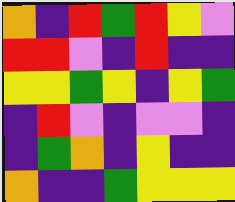[["orange", "indigo", "red", "green", "red", "yellow", "violet"], ["red", "red", "violet", "indigo", "red", "indigo", "indigo"], ["yellow", "yellow", "green", "yellow", "indigo", "yellow", "green"], ["indigo", "red", "violet", "indigo", "violet", "violet", "indigo"], ["indigo", "green", "orange", "indigo", "yellow", "indigo", "indigo"], ["orange", "indigo", "indigo", "green", "yellow", "yellow", "yellow"]]